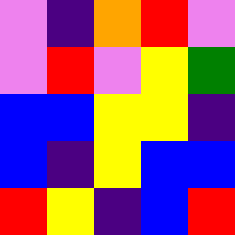[["violet", "indigo", "orange", "red", "violet"], ["violet", "red", "violet", "yellow", "green"], ["blue", "blue", "yellow", "yellow", "indigo"], ["blue", "indigo", "yellow", "blue", "blue"], ["red", "yellow", "indigo", "blue", "red"]]